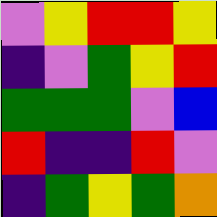[["violet", "yellow", "red", "red", "yellow"], ["indigo", "violet", "green", "yellow", "red"], ["green", "green", "green", "violet", "blue"], ["red", "indigo", "indigo", "red", "violet"], ["indigo", "green", "yellow", "green", "orange"]]